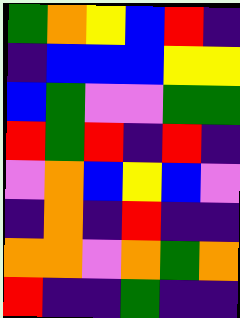[["green", "orange", "yellow", "blue", "red", "indigo"], ["indigo", "blue", "blue", "blue", "yellow", "yellow"], ["blue", "green", "violet", "violet", "green", "green"], ["red", "green", "red", "indigo", "red", "indigo"], ["violet", "orange", "blue", "yellow", "blue", "violet"], ["indigo", "orange", "indigo", "red", "indigo", "indigo"], ["orange", "orange", "violet", "orange", "green", "orange"], ["red", "indigo", "indigo", "green", "indigo", "indigo"]]